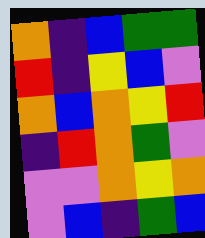[["orange", "indigo", "blue", "green", "green"], ["red", "indigo", "yellow", "blue", "violet"], ["orange", "blue", "orange", "yellow", "red"], ["indigo", "red", "orange", "green", "violet"], ["violet", "violet", "orange", "yellow", "orange"], ["violet", "blue", "indigo", "green", "blue"]]